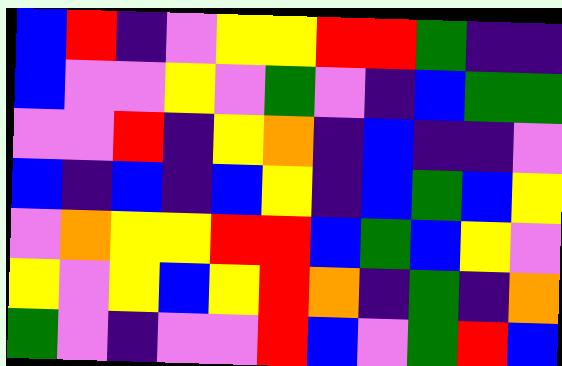[["blue", "red", "indigo", "violet", "yellow", "yellow", "red", "red", "green", "indigo", "indigo"], ["blue", "violet", "violet", "yellow", "violet", "green", "violet", "indigo", "blue", "green", "green"], ["violet", "violet", "red", "indigo", "yellow", "orange", "indigo", "blue", "indigo", "indigo", "violet"], ["blue", "indigo", "blue", "indigo", "blue", "yellow", "indigo", "blue", "green", "blue", "yellow"], ["violet", "orange", "yellow", "yellow", "red", "red", "blue", "green", "blue", "yellow", "violet"], ["yellow", "violet", "yellow", "blue", "yellow", "red", "orange", "indigo", "green", "indigo", "orange"], ["green", "violet", "indigo", "violet", "violet", "red", "blue", "violet", "green", "red", "blue"]]